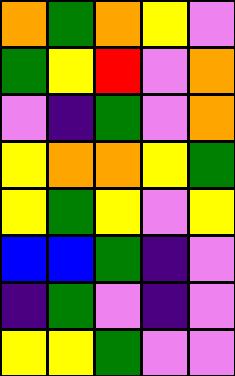[["orange", "green", "orange", "yellow", "violet"], ["green", "yellow", "red", "violet", "orange"], ["violet", "indigo", "green", "violet", "orange"], ["yellow", "orange", "orange", "yellow", "green"], ["yellow", "green", "yellow", "violet", "yellow"], ["blue", "blue", "green", "indigo", "violet"], ["indigo", "green", "violet", "indigo", "violet"], ["yellow", "yellow", "green", "violet", "violet"]]